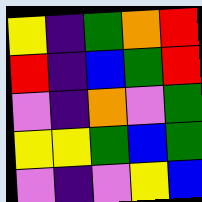[["yellow", "indigo", "green", "orange", "red"], ["red", "indigo", "blue", "green", "red"], ["violet", "indigo", "orange", "violet", "green"], ["yellow", "yellow", "green", "blue", "green"], ["violet", "indigo", "violet", "yellow", "blue"]]